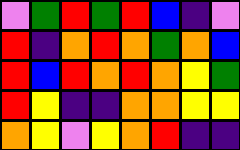[["violet", "green", "red", "green", "red", "blue", "indigo", "violet"], ["red", "indigo", "orange", "red", "orange", "green", "orange", "blue"], ["red", "blue", "red", "orange", "red", "orange", "yellow", "green"], ["red", "yellow", "indigo", "indigo", "orange", "orange", "yellow", "yellow"], ["orange", "yellow", "violet", "yellow", "orange", "red", "indigo", "indigo"]]